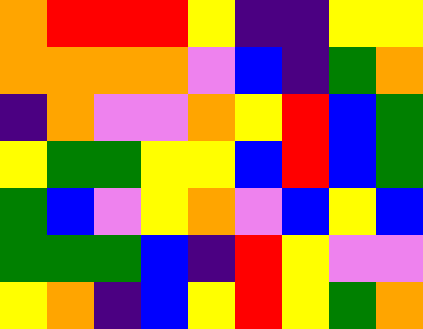[["orange", "red", "red", "red", "yellow", "indigo", "indigo", "yellow", "yellow"], ["orange", "orange", "orange", "orange", "violet", "blue", "indigo", "green", "orange"], ["indigo", "orange", "violet", "violet", "orange", "yellow", "red", "blue", "green"], ["yellow", "green", "green", "yellow", "yellow", "blue", "red", "blue", "green"], ["green", "blue", "violet", "yellow", "orange", "violet", "blue", "yellow", "blue"], ["green", "green", "green", "blue", "indigo", "red", "yellow", "violet", "violet"], ["yellow", "orange", "indigo", "blue", "yellow", "red", "yellow", "green", "orange"]]